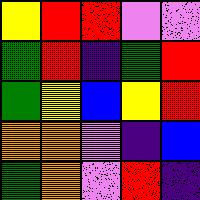[["yellow", "red", "red", "violet", "violet"], ["green", "red", "indigo", "green", "red"], ["green", "yellow", "blue", "yellow", "red"], ["orange", "orange", "violet", "indigo", "blue"], ["green", "orange", "violet", "red", "indigo"]]